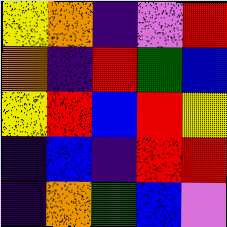[["yellow", "orange", "indigo", "violet", "red"], ["orange", "indigo", "red", "green", "blue"], ["yellow", "red", "blue", "red", "yellow"], ["indigo", "blue", "indigo", "red", "red"], ["indigo", "orange", "green", "blue", "violet"]]